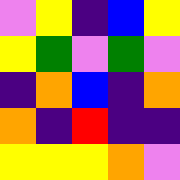[["violet", "yellow", "indigo", "blue", "yellow"], ["yellow", "green", "violet", "green", "violet"], ["indigo", "orange", "blue", "indigo", "orange"], ["orange", "indigo", "red", "indigo", "indigo"], ["yellow", "yellow", "yellow", "orange", "violet"]]